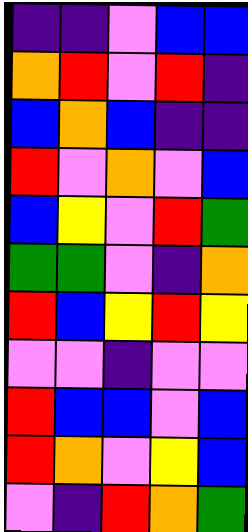[["indigo", "indigo", "violet", "blue", "blue"], ["orange", "red", "violet", "red", "indigo"], ["blue", "orange", "blue", "indigo", "indigo"], ["red", "violet", "orange", "violet", "blue"], ["blue", "yellow", "violet", "red", "green"], ["green", "green", "violet", "indigo", "orange"], ["red", "blue", "yellow", "red", "yellow"], ["violet", "violet", "indigo", "violet", "violet"], ["red", "blue", "blue", "violet", "blue"], ["red", "orange", "violet", "yellow", "blue"], ["violet", "indigo", "red", "orange", "green"]]